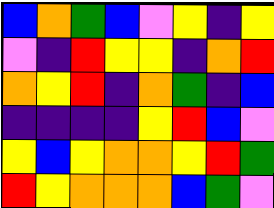[["blue", "orange", "green", "blue", "violet", "yellow", "indigo", "yellow"], ["violet", "indigo", "red", "yellow", "yellow", "indigo", "orange", "red"], ["orange", "yellow", "red", "indigo", "orange", "green", "indigo", "blue"], ["indigo", "indigo", "indigo", "indigo", "yellow", "red", "blue", "violet"], ["yellow", "blue", "yellow", "orange", "orange", "yellow", "red", "green"], ["red", "yellow", "orange", "orange", "orange", "blue", "green", "violet"]]